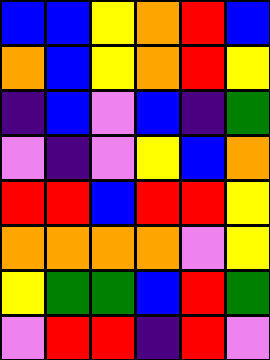[["blue", "blue", "yellow", "orange", "red", "blue"], ["orange", "blue", "yellow", "orange", "red", "yellow"], ["indigo", "blue", "violet", "blue", "indigo", "green"], ["violet", "indigo", "violet", "yellow", "blue", "orange"], ["red", "red", "blue", "red", "red", "yellow"], ["orange", "orange", "orange", "orange", "violet", "yellow"], ["yellow", "green", "green", "blue", "red", "green"], ["violet", "red", "red", "indigo", "red", "violet"]]